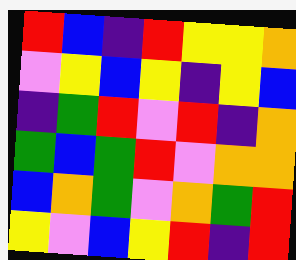[["red", "blue", "indigo", "red", "yellow", "yellow", "orange"], ["violet", "yellow", "blue", "yellow", "indigo", "yellow", "blue"], ["indigo", "green", "red", "violet", "red", "indigo", "orange"], ["green", "blue", "green", "red", "violet", "orange", "orange"], ["blue", "orange", "green", "violet", "orange", "green", "red"], ["yellow", "violet", "blue", "yellow", "red", "indigo", "red"]]